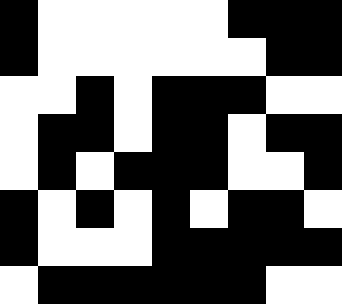[["black", "white", "white", "white", "white", "white", "black", "black", "black"], ["black", "white", "white", "white", "white", "white", "white", "black", "black"], ["white", "white", "black", "white", "black", "black", "black", "white", "white"], ["white", "black", "black", "white", "black", "black", "white", "black", "black"], ["white", "black", "white", "black", "black", "black", "white", "white", "black"], ["black", "white", "black", "white", "black", "white", "black", "black", "white"], ["black", "white", "white", "white", "black", "black", "black", "black", "black"], ["white", "black", "black", "black", "black", "black", "black", "white", "white"]]